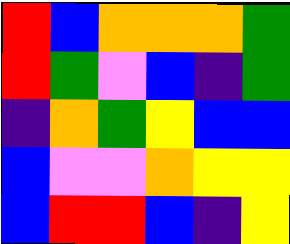[["red", "blue", "orange", "orange", "orange", "green"], ["red", "green", "violet", "blue", "indigo", "green"], ["indigo", "orange", "green", "yellow", "blue", "blue"], ["blue", "violet", "violet", "orange", "yellow", "yellow"], ["blue", "red", "red", "blue", "indigo", "yellow"]]